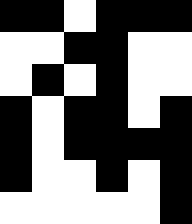[["black", "black", "white", "black", "black", "black"], ["white", "white", "black", "black", "white", "white"], ["white", "black", "white", "black", "white", "white"], ["black", "white", "black", "black", "white", "black"], ["black", "white", "black", "black", "black", "black"], ["black", "white", "white", "black", "white", "black"], ["white", "white", "white", "white", "white", "black"]]